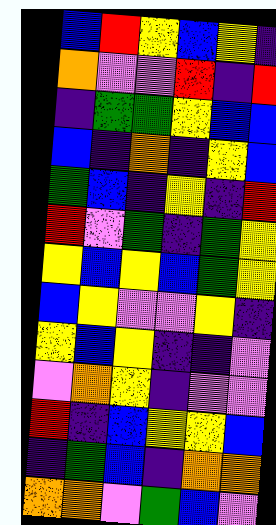[["blue", "red", "yellow", "blue", "yellow", "indigo"], ["orange", "violet", "violet", "red", "indigo", "red"], ["indigo", "green", "green", "yellow", "blue", "blue"], ["blue", "indigo", "orange", "indigo", "yellow", "blue"], ["green", "blue", "indigo", "yellow", "indigo", "red"], ["red", "violet", "green", "indigo", "green", "yellow"], ["yellow", "blue", "yellow", "blue", "green", "yellow"], ["blue", "yellow", "violet", "violet", "yellow", "indigo"], ["yellow", "blue", "yellow", "indigo", "indigo", "violet"], ["violet", "orange", "yellow", "indigo", "violet", "violet"], ["red", "indigo", "blue", "yellow", "yellow", "blue"], ["indigo", "green", "blue", "indigo", "orange", "orange"], ["orange", "orange", "violet", "green", "blue", "violet"]]